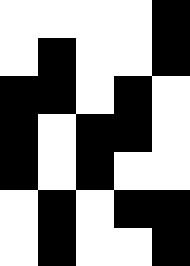[["white", "white", "white", "white", "black"], ["white", "black", "white", "white", "black"], ["black", "black", "white", "black", "white"], ["black", "white", "black", "black", "white"], ["black", "white", "black", "white", "white"], ["white", "black", "white", "black", "black"], ["white", "black", "white", "white", "black"]]